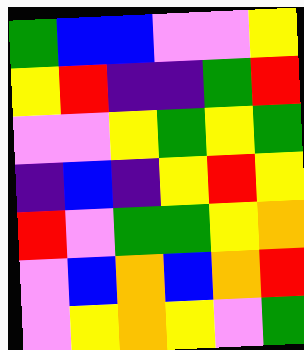[["green", "blue", "blue", "violet", "violet", "yellow"], ["yellow", "red", "indigo", "indigo", "green", "red"], ["violet", "violet", "yellow", "green", "yellow", "green"], ["indigo", "blue", "indigo", "yellow", "red", "yellow"], ["red", "violet", "green", "green", "yellow", "orange"], ["violet", "blue", "orange", "blue", "orange", "red"], ["violet", "yellow", "orange", "yellow", "violet", "green"]]